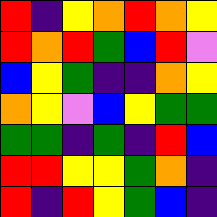[["red", "indigo", "yellow", "orange", "red", "orange", "yellow"], ["red", "orange", "red", "green", "blue", "red", "violet"], ["blue", "yellow", "green", "indigo", "indigo", "orange", "yellow"], ["orange", "yellow", "violet", "blue", "yellow", "green", "green"], ["green", "green", "indigo", "green", "indigo", "red", "blue"], ["red", "red", "yellow", "yellow", "green", "orange", "indigo"], ["red", "indigo", "red", "yellow", "green", "blue", "indigo"]]